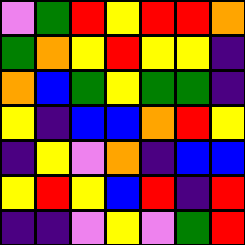[["violet", "green", "red", "yellow", "red", "red", "orange"], ["green", "orange", "yellow", "red", "yellow", "yellow", "indigo"], ["orange", "blue", "green", "yellow", "green", "green", "indigo"], ["yellow", "indigo", "blue", "blue", "orange", "red", "yellow"], ["indigo", "yellow", "violet", "orange", "indigo", "blue", "blue"], ["yellow", "red", "yellow", "blue", "red", "indigo", "red"], ["indigo", "indigo", "violet", "yellow", "violet", "green", "red"]]